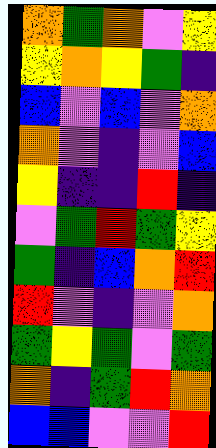[["orange", "green", "orange", "violet", "yellow"], ["yellow", "orange", "yellow", "green", "indigo"], ["blue", "violet", "blue", "violet", "orange"], ["orange", "violet", "indigo", "violet", "blue"], ["yellow", "indigo", "indigo", "red", "indigo"], ["violet", "green", "red", "green", "yellow"], ["green", "indigo", "blue", "orange", "red"], ["red", "violet", "indigo", "violet", "orange"], ["green", "yellow", "green", "violet", "green"], ["orange", "indigo", "green", "red", "orange"], ["blue", "blue", "violet", "violet", "red"]]